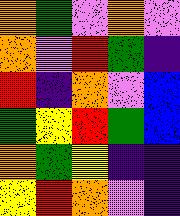[["orange", "green", "violet", "orange", "violet"], ["orange", "violet", "red", "green", "indigo"], ["red", "indigo", "orange", "violet", "blue"], ["green", "yellow", "red", "green", "blue"], ["orange", "green", "yellow", "indigo", "indigo"], ["yellow", "red", "orange", "violet", "indigo"]]